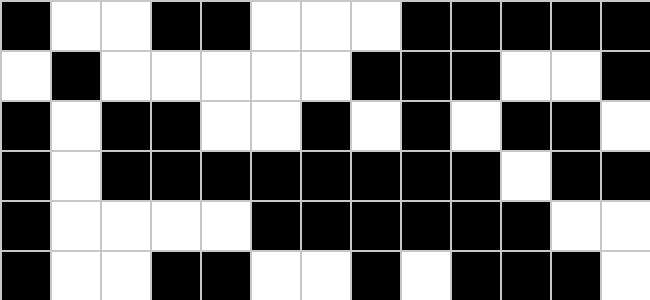[["black", "white", "white", "black", "black", "white", "white", "white", "black", "black", "black", "black", "black"], ["white", "black", "white", "white", "white", "white", "white", "black", "black", "black", "white", "white", "black"], ["black", "white", "black", "black", "white", "white", "black", "white", "black", "white", "black", "black", "white"], ["black", "white", "black", "black", "black", "black", "black", "black", "black", "black", "white", "black", "black"], ["black", "white", "white", "white", "white", "black", "black", "black", "black", "black", "black", "white", "white"], ["black", "white", "white", "black", "black", "white", "white", "black", "white", "black", "black", "black", "white"]]